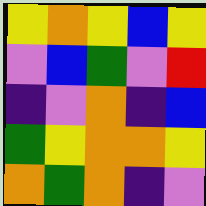[["yellow", "orange", "yellow", "blue", "yellow"], ["violet", "blue", "green", "violet", "red"], ["indigo", "violet", "orange", "indigo", "blue"], ["green", "yellow", "orange", "orange", "yellow"], ["orange", "green", "orange", "indigo", "violet"]]